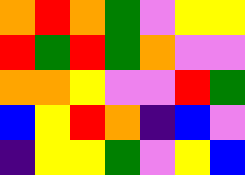[["orange", "red", "orange", "green", "violet", "yellow", "yellow"], ["red", "green", "red", "green", "orange", "violet", "violet"], ["orange", "orange", "yellow", "violet", "violet", "red", "green"], ["blue", "yellow", "red", "orange", "indigo", "blue", "violet"], ["indigo", "yellow", "yellow", "green", "violet", "yellow", "blue"]]